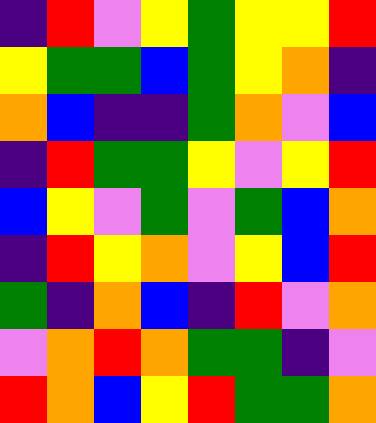[["indigo", "red", "violet", "yellow", "green", "yellow", "yellow", "red"], ["yellow", "green", "green", "blue", "green", "yellow", "orange", "indigo"], ["orange", "blue", "indigo", "indigo", "green", "orange", "violet", "blue"], ["indigo", "red", "green", "green", "yellow", "violet", "yellow", "red"], ["blue", "yellow", "violet", "green", "violet", "green", "blue", "orange"], ["indigo", "red", "yellow", "orange", "violet", "yellow", "blue", "red"], ["green", "indigo", "orange", "blue", "indigo", "red", "violet", "orange"], ["violet", "orange", "red", "orange", "green", "green", "indigo", "violet"], ["red", "orange", "blue", "yellow", "red", "green", "green", "orange"]]